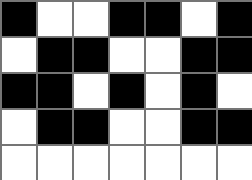[["black", "white", "white", "black", "black", "white", "black"], ["white", "black", "black", "white", "white", "black", "black"], ["black", "black", "white", "black", "white", "black", "white"], ["white", "black", "black", "white", "white", "black", "black"], ["white", "white", "white", "white", "white", "white", "white"]]